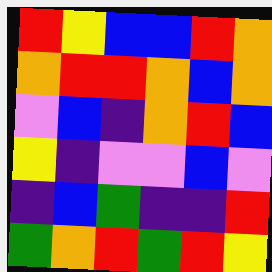[["red", "yellow", "blue", "blue", "red", "orange"], ["orange", "red", "red", "orange", "blue", "orange"], ["violet", "blue", "indigo", "orange", "red", "blue"], ["yellow", "indigo", "violet", "violet", "blue", "violet"], ["indigo", "blue", "green", "indigo", "indigo", "red"], ["green", "orange", "red", "green", "red", "yellow"]]